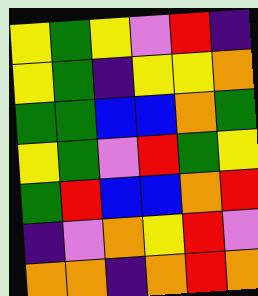[["yellow", "green", "yellow", "violet", "red", "indigo"], ["yellow", "green", "indigo", "yellow", "yellow", "orange"], ["green", "green", "blue", "blue", "orange", "green"], ["yellow", "green", "violet", "red", "green", "yellow"], ["green", "red", "blue", "blue", "orange", "red"], ["indigo", "violet", "orange", "yellow", "red", "violet"], ["orange", "orange", "indigo", "orange", "red", "orange"]]